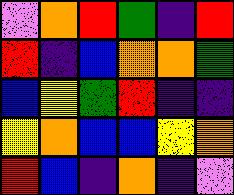[["violet", "orange", "red", "green", "indigo", "red"], ["red", "indigo", "blue", "orange", "orange", "green"], ["blue", "yellow", "green", "red", "indigo", "indigo"], ["yellow", "orange", "blue", "blue", "yellow", "orange"], ["red", "blue", "indigo", "orange", "indigo", "violet"]]